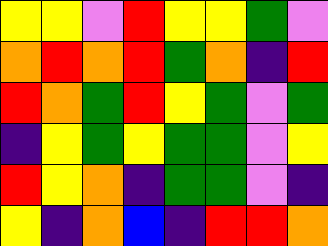[["yellow", "yellow", "violet", "red", "yellow", "yellow", "green", "violet"], ["orange", "red", "orange", "red", "green", "orange", "indigo", "red"], ["red", "orange", "green", "red", "yellow", "green", "violet", "green"], ["indigo", "yellow", "green", "yellow", "green", "green", "violet", "yellow"], ["red", "yellow", "orange", "indigo", "green", "green", "violet", "indigo"], ["yellow", "indigo", "orange", "blue", "indigo", "red", "red", "orange"]]